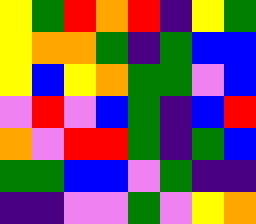[["yellow", "green", "red", "orange", "red", "indigo", "yellow", "green"], ["yellow", "orange", "orange", "green", "indigo", "green", "blue", "blue"], ["yellow", "blue", "yellow", "orange", "green", "green", "violet", "blue"], ["violet", "red", "violet", "blue", "green", "indigo", "blue", "red"], ["orange", "violet", "red", "red", "green", "indigo", "green", "blue"], ["green", "green", "blue", "blue", "violet", "green", "indigo", "indigo"], ["indigo", "indigo", "violet", "violet", "green", "violet", "yellow", "orange"]]